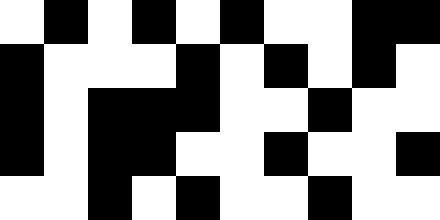[["white", "black", "white", "black", "white", "black", "white", "white", "black", "black"], ["black", "white", "white", "white", "black", "white", "black", "white", "black", "white"], ["black", "white", "black", "black", "black", "white", "white", "black", "white", "white"], ["black", "white", "black", "black", "white", "white", "black", "white", "white", "black"], ["white", "white", "black", "white", "black", "white", "white", "black", "white", "white"]]